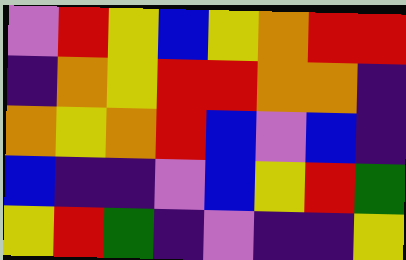[["violet", "red", "yellow", "blue", "yellow", "orange", "red", "red"], ["indigo", "orange", "yellow", "red", "red", "orange", "orange", "indigo"], ["orange", "yellow", "orange", "red", "blue", "violet", "blue", "indigo"], ["blue", "indigo", "indigo", "violet", "blue", "yellow", "red", "green"], ["yellow", "red", "green", "indigo", "violet", "indigo", "indigo", "yellow"]]